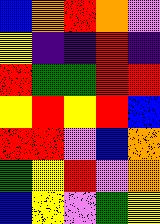[["blue", "orange", "red", "orange", "violet"], ["yellow", "indigo", "indigo", "red", "indigo"], ["red", "green", "green", "red", "red"], ["yellow", "red", "yellow", "red", "blue"], ["red", "red", "violet", "blue", "orange"], ["green", "yellow", "red", "violet", "orange"], ["blue", "yellow", "violet", "green", "yellow"]]